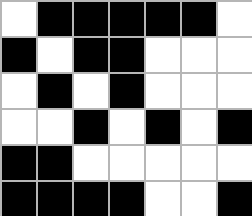[["white", "black", "black", "black", "black", "black", "white"], ["black", "white", "black", "black", "white", "white", "white"], ["white", "black", "white", "black", "white", "white", "white"], ["white", "white", "black", "white", "black", "white", "black"], ["black", "black", "white", "white", "white", "white", "white"], ["black", "black", "black", "black", "white", "white", "black"]]